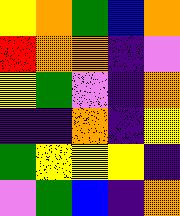[["yellow", "orange", "green", "blue", "orange"], ["red", "orange", "orange", "indigo", "violet"], ["yellow", "green", "violet", "indigo", "orange"], ["indigo", "indigo", "orange", "indigo", "yellow"], ["green", "yellow", "yellow", "yellow", "indigo"], ["violet", "green", "blue", "indigo", "orange"]]